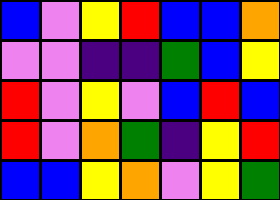[["blue", "violet", "yellow", "red", "blue", "blue", "orange"], ["violet", "violet", "indigo", "indigo", "green", "blue", "yellow"], ["red", "violet", "yellow", "violet", "blue", "red", "blue"], ["red", "violet", "orange", "green", "indigo", "yellow", "red"], ["blue", "blue", "yellow", "orange", "violet", "yellow", "green"]]